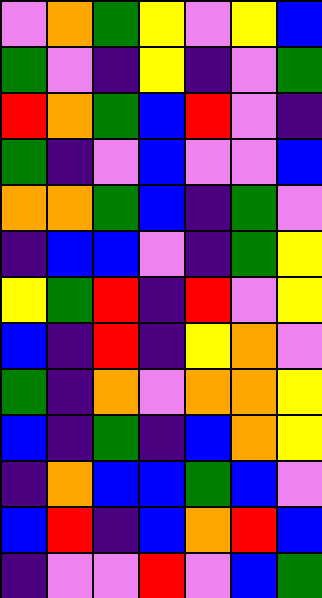[["violet", "orange", "green", "yellow", "violet", "yellow", "blue"], ["green", "violet", "indigo", "yellow", "indigo", "violet", "green"], ["red", "orange", "green", "blue", "red", "violet", "indigo"], ["green", "indigo", "violet", "blue", "violet", "violet", "blue"], ["orange", "orange", "green", "blue", "indigo", "green", "violet"], ["indigo", "blue", "blue", "violet", "indigo", "green", "yellow"], ["yellow", "green", "red", "indigo", "red", "violet", "yellow"], ["blue", "indigo", "red", "indigo", "yellow", "orange", "violet"], ["green", "indigo", "orange", "violet", "orange", "orange", "yellow"], ["blue", "indigo", "green", "indigo", "blue", "orange", "yellow"], ["indigo", "orange", "blue", "blue", "green", "blue", "violet"], ["blue", "red", "indigo", "blue", "orange", "red", "blue"], ["indigo", "violet", "violet", "red", "violet", "blue", "green"]]